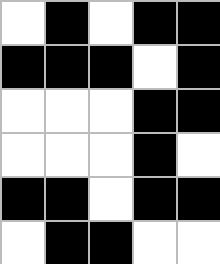[["white", "black", "white", "black", "black"], ["black", "black", "black", "white", "black"], ["white", "white", "white", "black", "black"], ["white", "white", "white", "black", "white"], ["black", "black", "white", "black", "black"], ["white", "black", "black", "white", "white"]]